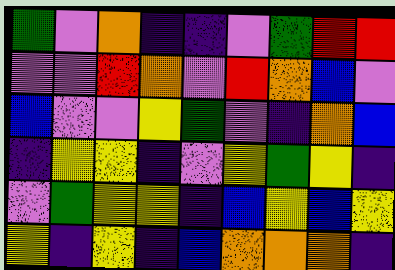[["green", "violet", "orange", "indigo", "indigo", "violet", "green", "red", "red"], ["violet", "violet", "red", "orange", "violet", "red", "orange", "blue", "violet"], ["blue", "violet", "violet", "yellow", "green", "violet", "indigo", "orange", "blue"], ["indigo", "yellow", "yellow", "indigo", "violet", "yellow", "green", "yellow", "indigo"], ["violet", "green", "yellow", "yellow", "indigo", "blue", "yellow", "blue", "yellow"], ["yellow", "indigo", "yellow", "indigo", "blue", "orange", "orange", "orange", "indigo"]]